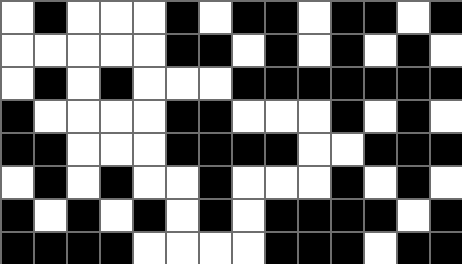[["white", "black", "white", "white", "white", "black", "white", "black", "black", "white", "black", "black", "white", "black"], ["white", "white", "white", "white", "white", "black", "black", "white", "black", "white", "black", "white", "black", "white"], ["white", "black", "white", "black", "white", "white", "white", "black", "black", "black", "black", "black", "black", "black"], ["black", "white", "white", "white", "white", "black", "black", "white", "white", "white", "black", "white", "black", "white"], ["black", "black", "white", "white", "white", "black", "black", "black", "black", "white", "white", "black", "black", "black"], ["white", "black", "white", "black", "white", "white", "black", "white", "white", "white", "black", "white", "black", "white"], ["black", "white", "black", "white", "black", "white", "black", "white", "black", "black", "black", "black", "white", "black"], ["black", "black", "black", "black", "white", "white", "white", "white", "black", "black", "black", "white", "black", "black"]]